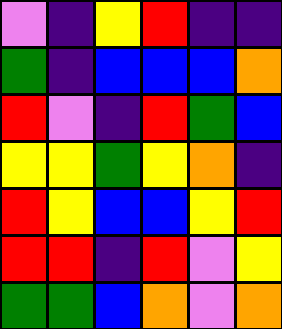[["violet", "indigo", "yellow", "red", "indigo", "indigo"], ["green", "indigo", "blue", "blue", "blue", "orange"], ["red", "violet", "indigo", "red", "green", "blue"], ["yellow", "yellow", "green", "yellow", "orange", "indigo"], ["red", "yellow", "blue", "blue", "yellow", "red"], ["red", "red", "indigo", "red", "violet", "yellow"], ["green", "green", "blue", "orange", "violet", "orange"]]